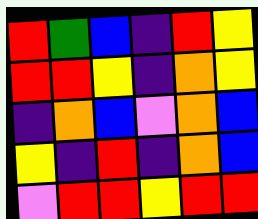[["red", "green", "blue", "indigo", "red", "yellow"], ["red", "red", "yellow", "indigo", "orange", "yellow"], ["indigo", "orange", "blue", "violet", "orange", "blue"], ["yellow", "indigo", "red", "indigo", "orange", "blue"], ["violet", "red", "red", "yellow", "red", "red"]]